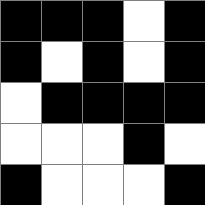[["black", "black", "black", "white", "black"], ["black", "white", "black", "white", "black"], ["white", "black", "black", "black", "black"], ["white", "white", "white", "black", "white"], ["black", "white", "white", "white", "black"]]